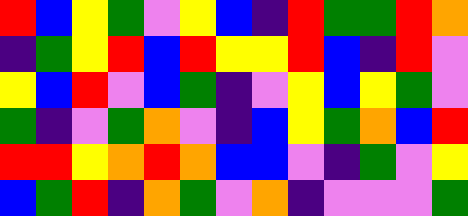[["red", "blue", "yellow", "green", "violet", "yellow", "blue", "indigo", "red", "green", "green", "red", "orange"], ["indigo", "green", "yellow", "red", "blue", "red", "yellow", "yellow", "red", "blue", "indigo", "red", "violet"], ["yellow", "blue", "red", "violet", "blue", "green", "indigo", "violet", "yellow", "blue", "yellow", "green", "violet"], ["green", "indigo", "violet", "green", "orange", "violet", "indigo", "blue", "yellow", "green", "orange", "blue", "red"], ["red", "red", "yellow", "orange", "red", "orange", "blue", "blue", "violet", "indigo", "green", "violet", "yellow"], ["blue", "green", "red", "indigo", "orange", "green", "violet", "orange", "indigo", "violet", "violet", "violet", "green"]]